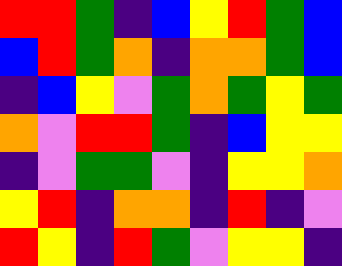[["red", "red", "green", "indigo", "blue", "yellow", "red", "green", "blue"], ["blue", "red", "green", "orange", "indigo", "orange", "orange", "green", "blue"], ["indigo", "blue", "yellow", "violet", "green", "orange", "green", "yellow", "green"], ["orange", "violet", "red", "red", "green", "indigo", "blue", "yellow", "yellow"], ["indigo", "violet", "green", "green", "violet", "indigo", "yellow", "yellow", "orange"], ["yellow", "red", "indigo", "orange", "orange", "indigo", "red", "indigo", "violet"], ["red", "yellow", "indigo", "red", "green", "violet", "yellow", "yellow", "indigo"]]